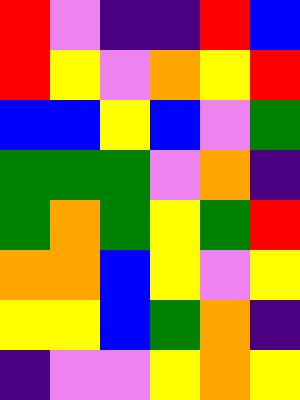[["red", "violet", "indigo", "indigo", "red", "blue"], ["red", "yellow", "violet", "orange", "yellow", "red"], ["blue", "blue", "yellow", "blue", "violet", "green"], ["green", "green", "green", "violet", "orange", "indigo"], ["green", "orange", "green", "yellow", "green", "red"], ["orange", "orange", "blue", "yellow", "violet", "yellow"], ["yellow", "yellow", "blue", "green", "orange", "indigo"], ["indigo", "violet", "violet", "yellow", "orange", "yellow"]]